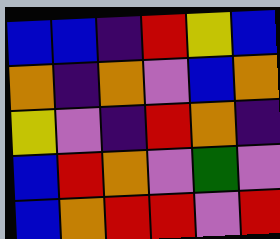[["blue", "blue", "indigo", "red", "yellow", "blue"], ["orange", "indigo", "orange", "violet", "blue", "orange"], ["yellow", "violet", "indigo", "red", "orange", "indigo"], ["blue", "red", "orange", "violet", "green", "violet"], ["blue", "orange", "red", "red", "violet", "red"]]